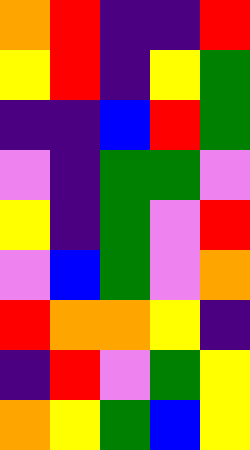[["orange", "red", "indigo", "indigo", "red"], ["yellow", "red", "indigo", "yellow", "green"], ["indigo", "indigo", "blue", "red", "green"], ["violet", "indigo", "green", "green", "violet"], ["yellow", "indigo", "green", "violet", "red"], ["violet", "blue", "green", "violet", "orange"], ["red", "orange", "orange", "yellow", "indigo"], ["indigo", "red", "violet", "green", "yellow"], ["orange", "yellow", "green", "blue", "yellow"]]